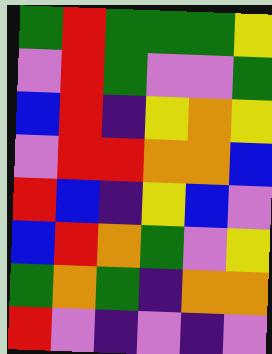[["green", "red", "green", "green", "green", "yellow"], ["violet", "red", "green", "violet", "violet", "green"], ["blue", "red", "indigo", "yellow", "orange", "yellow"], ["violet", "red", "red", "orange", "orange", "blue"], ["red", "blue", "indigo", "yellow", "blue", "violet"], ["blue", "red", "orange", "green", "violet", "yellow"], ["green", "orange", "green", "indigo", "orange", "orange"], ["red", "violet", "indigo", "violet", "indigo", "violet"]]